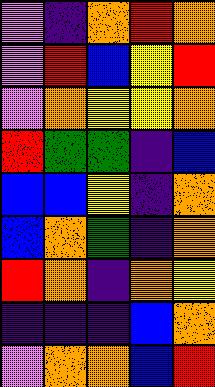[["violet", "indigo", "orange", "red", "orange"], ["violet", "red", "blue", "yellow", "red"], ["violet", "orange", "yellow", "yellow", "orange"], ["red", "green", "green", "indigo", "blue"], ["blue", "blue", "yellow", "indigo", "orange"], ["blue", "orange", "green", "indigo", "orange"], ["red", "orange", "indigo", "orange", "yellow"], ["indigo", "indigo", "indigo", "blue", "orange"], ["violet", "orange", "orange", "blue", "red"]]